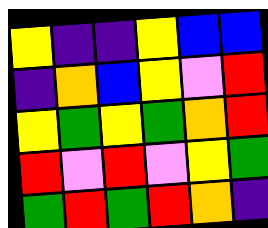[["yellow", "indigo", "indigo", "yellow", "blue", "blue"], ["indigo", "orange", "blue", "yellow", "violet", "red"], ["yellow", "green", "yellow", "green", "orange", "red"], ["red", "violet", "red", "violet", "yellow", "green"], ["green", "red", "green", "red", "orange", "indigo"]]